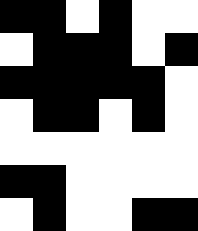[["black", "black", "white", "black", "white", "white"], ["white", "black", "black", "black", "white", "black"], ["black", "black", "black", "black", "black", "white"], ["white", "black", "black", "white", "black", "white"], ["white", "white", "white", "white", "white", "white"], ["black", "black", "white", "white", "white", "white"], ["white", "black", "white", "white", "black", "black"]]